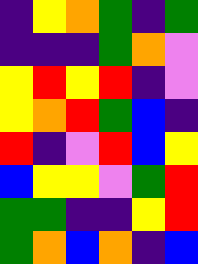[["indigo", "yellow", "orange", "green", "indigo", "green"], ["indigo", "indigo", "indigo", "green", "orange", "violet"], ["yellow", "red", "yellow", "red", "indigo", "violet"], ["yellow", "orange", "red", "green", "blue", "indigo"], ["red", "indigo", "violet", "red", "blue", "yellow"], ["blue", "yellow", "yellow", "violet", "green", "red"], ["green", "green", "indigo", "indigo", "yellow", "red"], ["green", "orange", "blue", "orange", "indigo", "blue"]]